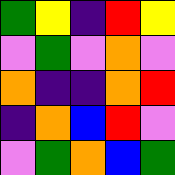[["green", "yellow", "indigo", "red", "yellow"], ["violet", "green", "violet", "orange", "violet"], ["orange", "indigo", "indigo", "orange", "red"], ["indigo", "orange", "blue", "red", "violet"], ["violet", "green", "orange", "blue", "green"]]